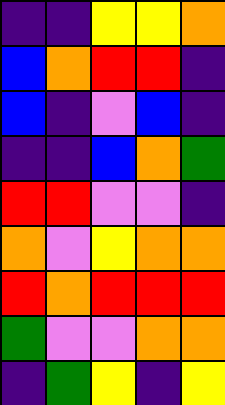[["indigo", "indigo", "yellow", "yellow", "orange"], ["blue", "orange", "red", "red", "indigo"], ["blue", "indigo", "violet", "blue", "indigo"], ["indigo", "indigo", "blue", "orange", "green"], ["red", "red", "violet", "violet", "indigo"], ["orange", "violet", "yellow", "orange", "orange"], ["red", "orange", "red", "red", "red"], ["green", "violet", "violet", "orange", "orange"], ["indigo", "green", "yellow", "indigo", "yellow"]]